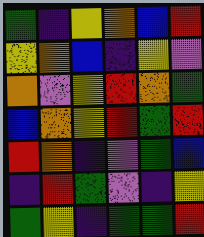[["green", "indigo", "yellow", "orange", "blue", "red"], ["yellow", "orange", "blue", "indigo", "yellow", "violet"], ["orange", "violet", "yellow", "red", "orange", "green"], ["blue", "orange", "yellow", "red", "green", "red"], ["red", "orange", "indigo", "violet", "green", "blue"], ["indigo", "red", "green", "violet", "indigo", "yellow"], ["green", "yellow", "indigo", "green", "green", "red"]]